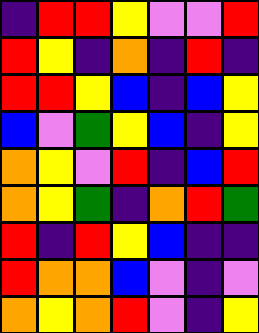[["indigo", "red", "red", "yellow", "violet", "violet", "red"], ["red", "yellow", "indigo", "orange", "indigo", "red", "indigo"], ["red", "red", "yellow", "blue", "indigo", "blue", "yellow"], ["blue", "violet", "green", "yellow", "blue", "indigo", "yellow"], ["orange", "yellow", "violet", "red", "indigo", "blue", "red"], ["orange", "yellow", "green", "indigo", "orange", "red", "green"], ["red", "indigo", "red", "yellow", "blue", "indigo", "indigo"], ["red", "orange", "orange", "blue", "violet", "indigo", "violet"], ["orange", "yellow", "orange", "red", "violet", "indigo", "yellow"]]